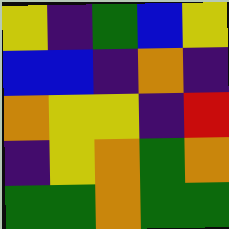[["yellow", "indigo", "green", "blue", "yellow"], ["blue", "blue", "indigo", "orange", "indigo"], ["orange", "yellow", "yellow", "indigo", "red"], ["indigo", "yellow", "orange", "green", "orange"], ["green", "green", "orange", "green", "green"]]